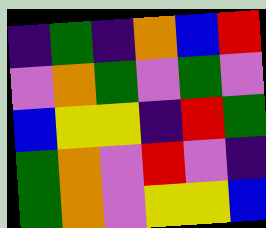[["indigo", "green", "indigo", "orange", "blue", "red"], ["violet", "orange", "green", "violet", "green", "violet"], ["blue", "yellow", "yellow", "indigo", "red", "green"], ["green", "orange", "violet", "red", "violet", "indigo"], ["green", "orange", "violet", "yellow", "yellow", "blue"]]